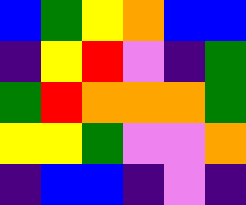[["blue", "green", "yellow", "orange", "blue", "blue"], ["indigo", "yellow", "red", "violet", "indigo", "green"], ["green", "red", "orange", "orange", "orange", "green"], ["yellow", "yellow", "green", "violet", "violet", "orange"], ["indigo", "blue", "blue", "indigo", "violet", "indigo"]]